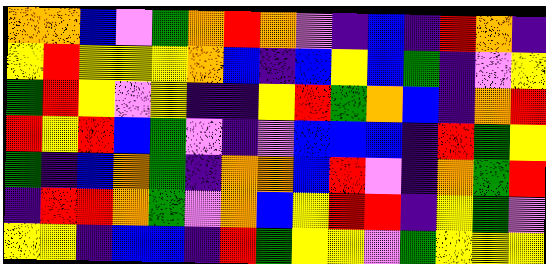[["orange", "orange", "blue", "violet", "green", "orange", "red", "orange", "violet", "indigo", "blue", "indigo", "red", "orange", "indigo"], ["yellow", "red", "yellow", "yellow", "yellow", "orange", "blue", "indigo", "blue", "yellow", "blue", "green", "indigo", "violet", "yellow"], ["green", "red", "yellow", "violet", "yellow", "indigo", "indigo", "yellow", "red", "green", "orange", "blue", "indigo", "orange", "red"], ["red", "yellow", "red", "blue", "green", "violet", "indigo", "violet", "blue", "blue", "blue", "indigo", "red", "green", "yellow"], ["green", "indigo", "blue", "orange", "green", "indigo", "orange", "orange", "blue", "red", "violet", "indigo", "orange", "green", "red"], ["indigo", "red", "red", "orange", "green", "violet", "orange", "blue", "yellow", "red", "red", "indigo", "yellow", "green", "violet"], ["yellow", "yellow", "indigo", "blue", "blue", "indigo", "red", "green", "yellow", "yellow", "violet", "green", "yellow", "yellow", "yellow"]]